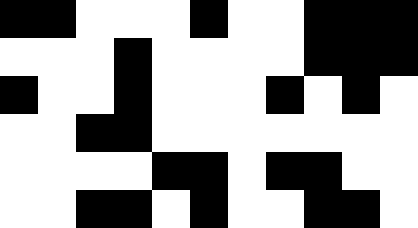[["black", "black", "white", "white", "white", "black", "white", "white", "black", "black", "black"], ["white", "white", "white", "black", "white", "white", "white", "white", "black", "black", "black"], ["black", "white", "white", "black", "white", "white", "white", "black", "white", "black", "white"], ["white", "white", "black", "black", "white", "white", "white", "white", "white", "white", "white"], ["white", "white", "white", "white", "black", "black", "white", "black", "black", "white", "white"], ["white", "white", "black", "black", "white", "black", "white", "white", "black", "black", "white"]]